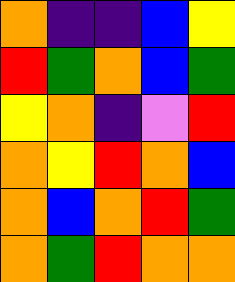[["orange", "indigo", "indigo", "blue", "yellow"], ["red", "green", "orange", "blue", "green"], ["yellow", "orange", "indigo", "violet", "red"], ["orange", "yellow", "red", "orange", "blue"], ["orange", "blue", "orange", "red", "green"], ["orange", "green", "red", "orange", "orange"]]